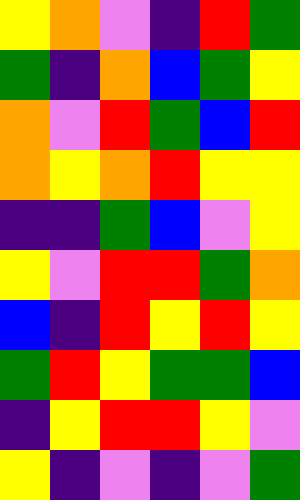[["yellow", "orange", "violet", "indigo", "red", "green"], ["green", "indigo", "orange", "blue", "green", "yellow"], ["orange", "violet", "red", "green", "blue", "red"], ["orange", "yellow", "orange", "red", "yellow", "yellow"], ["indigo", "indigo", "green", "blue", "violet", "yellow"], ["yellow", "violet", "red", "red", "green", "orange"], ["blue", "indigo", "red", "yellow", "red", "yellow"], ["green", "red", "yellow", "green", "green", "blue"], ["indigo", "yellow", "red", "red", "yellow", "violet"], ["yellow", "indigo", "violet", "indigo", "violet", "green"]]